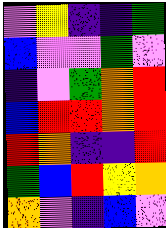[["violet", "yellow", "indigo", "indigo", "green"], ["blue", "violet", "violet", "green", "violet"], ["indigo", "violet", "green", "orange", "red"], ["blue", "red", "red", "orange", "red"], ["red", "orange", "indigo", "indigo", "red"], ["green", "blue", "red", "yellow", "orange"], ["orange", "violet", "indigo", "blue", "violet"]]